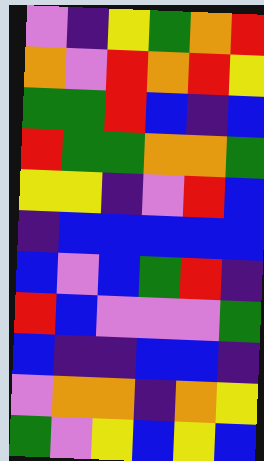[["violet", "indigo", "yellow", "green", "orange", "red"], ["orange", "violet", "red", "orange", "red", "yellow"], ["green", "green", "red", "blue", "indigo", "blue"], ["red", "green", "green", "orange", "orange", "green"], ["yellow", "yellow", "indigo", "violet", "red", "blue"], ["indigo", "blue", "blue", "blue", "blue", "blue"], ["blue", "violet", "blue", "green", "red", "indigo"], ["red", "blue", "violet", "violet", "violet", "green"], ["blue", "indigo", "indigo", "blue", "blue", "indigo"], ["violet", "orange", "orange", "indigo", "orange", "yellow"], ["green", "violet", "yellow", "blue", "yellow", "blue"]]